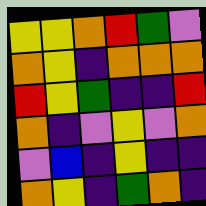[["yellow", "yellow", "orange", "red", "green", "violet"], ["orange", "yellow", "indigo", "orange", "orange", "orange"], ["red", "yellow", "green", "indigo", "indigo", "red"], ["orange", "indigo", "violet", "yellow", "violet", "orange"], ["violet", "blue", "indigo", "yellow", "indigo", "indigo"], ["orange", "yellow", "indigo", "green", "orange", "indigo"]]